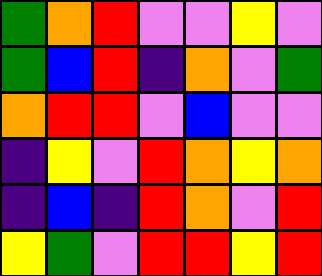[["green", "orange", "red", "violet", "violet", "yellow", "violet"], ["green", "blue", "red", "indigo", "orange", "violet", "green"], ["orange", "red", "red", "violet", "blue", "violet", "violet"], ["indigo", "yellow", "violet", "red", "orange", "yellow", "orange"], ["indigo", "blue", "indigo", "red", "orange", "violet", "red"], ["yellow", "green", "violet", "red", "red", "yellow", "red"]]